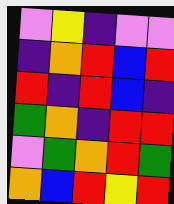[["violet", "yellow", "indigo", "violet", "violet"], ["indigo", "orange", "red", "blue", "red"], ["red", "indigo", "red", "blue", "indigo"], ["green", "orange", "indigo", "red", "red"], ["violet", "green", "orange", "red", "green"], ["orange", "blue", "red", "yellow", "red"]]